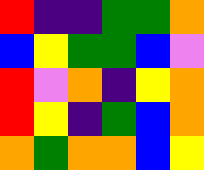[["red", "indigo", "indigo", "green", "green", "orange"], ["blue", "yellow", "green", "green", "blue", "violet"], ["red", "violet", "orange", "indigo", "yellow", "orange"], ["red", "yellow", "indigo", "green", "blue", "orange"], ["orange", "green", "orange", "orange", "blue", "yellow"]]